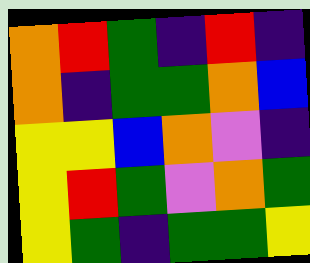[["orange", "red", "green", "indigo", "red", "indigo"], ["orange", "indigo", "green", "green", "orange", "blue"], ["yellow", "yellow", "blue", "orange", "violet", "indigo"], ["yellow", "red", "green", "violet", "orange", "green"], ["yellow", "green", "indigo", "green", "green", "yellow"]]